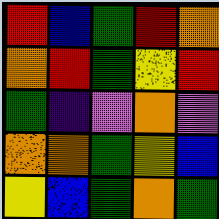[["red", "blue", "green", "red", "orange"], ["orange", "red", "green", "yellow", "red"], ["green", "indigo", "violet", "orange", "violet"], ["orange", "orange", "green", "yellow", "blue"], ["yellow", "blue", "green", "orange", "green"]]